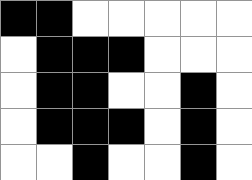[["black", "black", "white", "white", "white", "white", "white"], ["white", "black", "black", "black", "white", "white", "white"], ["white", "black", "black", "white", "white", "black", "white"], ["white", "black", "black", "black", "white", "black", "white"], ["white", "white", "black", "white", "white", "black", "white"]]